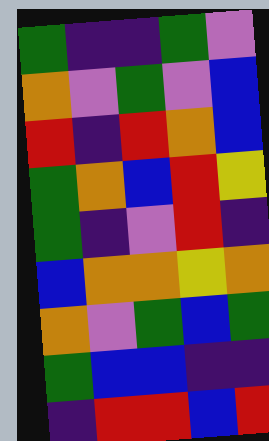[["green", "indigo", "indigo", "green", "violet"], ["orange", "violet", "green", "violet", "blue"], ["red", "indigo", "red", "orange", "blue"], ["green", "orange", "blue", "red", "yellow"], ["green", "indigo", "violet", "red", "indigo"], ["blue", "orange", "orange", "yellow", "orange"], ["orange", "violet", "green", "blue", "green"], ["green", "blue", "blue", "indigo", "indigo"], ["indigo", "red", "red", "blue", "red"]]